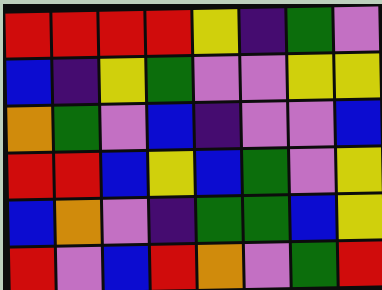[["red", "red", "red", "red", "yellow", "indigo", "green", "violet"], ["blue", "indigo", "yellow", "green", "violet", "violet", "yellow", "yellow"], ["orange", "green", "violet", "blue", "indigo", "violet", "violet", "blue"], ["red", "red", "blue", "yellow", "blue", "green", "violet", "yellow"], ["blue", "orange", "violet", "indigo", "green", "green", "blue", "yellow"], ["red", "violet", "blue", "red", "orange", "violet", "green", "red"]]